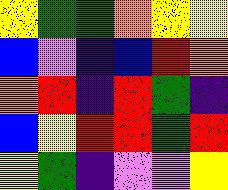[["yellow", "green", "green", "orange", "yellow", "yellow"], ["blue", "violet", "indigo", "blue", "red", "orange"], ["orange", "red", "indigo", "red", "green", "indigo"], ["blue", "yellow", "red", "red", "green", "red"], ["yellow", "green", "indigo", "violet", "violet", "yellow"]]